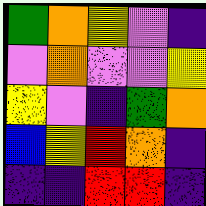[["green", "orange", "yellow", "violet", "indigo"], ["violet", "orange", "violet", "violet", "yellow"], ["yellow", "violet", "indigo", "green", "orange"], ["blue", "yellow", "red", "orange", "indigo"], ["indigo", "indigo", "red", "red", "indigo"]]